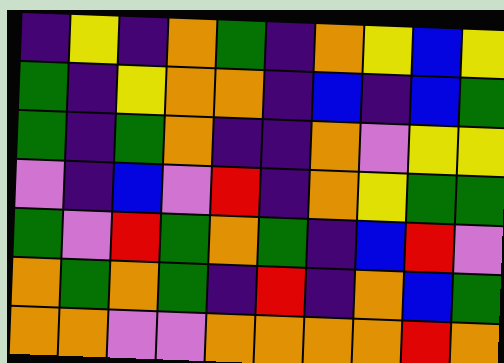[["indigo", "yellow", "indigo", "orange", "green", "indigo", "orange", "yellow", "blue", "yellow"], ["green", "indigo", "yellow", "orange", "orange", "indigo", "blue", "indigo", "blue", "green"], ["green", "indigo", "green", "orange", "indigo", "indigo", "orange", "violet", "yellow", "yellow"], ["violet", "indigo", "blue", "violet", "red", "indigo", "orange", "yellow", "green", "green"], ["green", "violet", "red", "green", "orange", "green", "indigo", "blue", "red", "violet"], ["orange", "green", "orange", "green", "indigo", "red", "indigo", "orange", "blue", "green"], ["orange", "orange", "violet", "violet", "orange", "orange", "orange", "orange", "red", "orange"]]